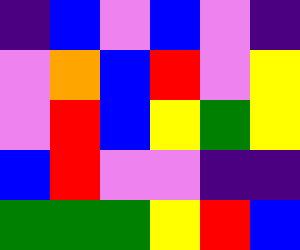[["indigo", "blue", "violet", "blue", "violet", "indigo"], ["violet", "orange", "blue", "red", "violet", "yellow"], ["violet", "red", "blue", "yellow", "green", "yellow"], ["blue", "red", "violet", "violet", "indigo", "indigo"], ["green", "green", "green", "yellow", "red", "blue"]]